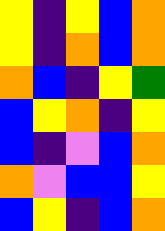[["yellow", "indigo", "yellow", "blue", "orange"], ["yellow", "indigo", "orange", "blue", "orange"], ["orange", "blue", "indigo", "yellow", "green"], ["blue", "yellow", "orange", "indigo", "yellow"], ["blue", "indigo", "violet", "blue", "orange"], ["orange", "violet", "blue", "blue", "yellow"], ["blue", "yellow", "indigo", "blue", "orange"]]